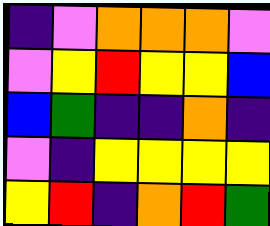[["indigo", "violet", "orange", "orange", "orange", "violet"], ["violet", "yellow", "red", "yellow", "yellow", "blue"], ["blue", "green", "indigo", "indigo", "orange", "indigo"], ["violet", "indigo", "yellow", "yellow", "yellow", "yellow"], ["yellow", "red", "indigo", "orange", "red", "green"]]